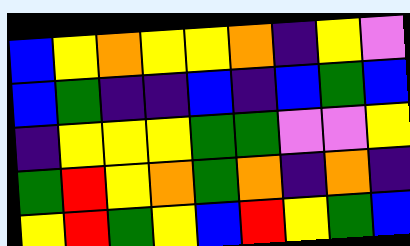[["blue", "yellow", "orange", "yellow", "yellow", "orange", "indigo", "yellow", "violet"], ["blue", "green", "indigo", "indigo", "blue", "indigo", "blue", "green", "blue"], ["indigo", "yellow", "yellow", "yellow", "green", "green", "violet", "violet", "yellow"], ["green", "red", "yellow", "orange", "green", "orange", "indigo", "orange", "indigo"], ["yellow", "red", "green", "yellow", "blue", "red", "yellow", "green", "blue"]]